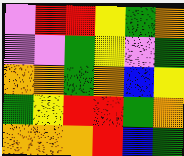[["violet", "red", "red", "yellow", "green", "orange"], ["violet", "violet", "green", "yellow", "violet", "green"], ["orange", "orange", "green", "orange", "blue", "yellow"], ["green", "yellow", "red", "red", "green", "orange"], ["orange", "orange", "orange", "red", "blue", "green"]]